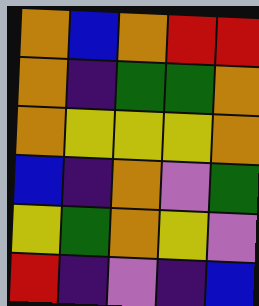[["orange", "blue", "orange", "red", "red"], ["orange", "indigo", "green", "green", "orange"], ["orange", "yellow", "yellow", "yellow", "orange"], ["blue", "indigo", "orange", "violet", "green"], ["yellow", "green", "orange", "yellow", "violet"], ["red", "indigo", "violet", "indigo", "blue"]]